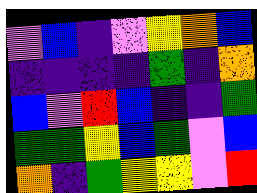[["violet", "blue", "indigo", "violet", "yellow", "orange", "blue"], ["indigo", "indigo", "indigo", "indigo", "green", "indigo", "orange"], ["blue", "violet", "red", "blue", "indigo", "indigo", "green"], ["green", "green", "yellow", "blue", "green", "violet", "blue"], ["orange", "indigo", "green", "yellow", "yellow", "violet", "red"]]